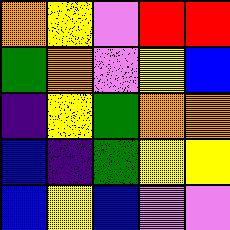[["orange", "yellow", "violet", "red", "red"], ["green", "orange", "violet", "yellow", "blue"], ["indigo", "yellow", "green", "orange", "orange"], ["blue", "indigo", "green", "yellow", "yellow"], ["blue", "yellow", "blue", "violet", "violet"]]